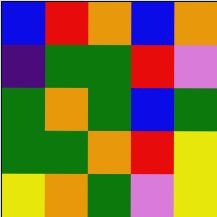[["blue", "red", "orange", "blue", "orange"], ["indigo", "green", "green", "red", "violet"], ["green", "orange", "green", "blue", "green"], ["green", "green", "orange", "red", "yellow"], ["yellow", "orange", "green", "violet", "yellow"]]